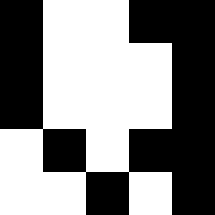[["black", "white", "white", "black", "black"], ["black", "white", "white", "white", "black"], ["black", "white", "white", "white", "black"], ["white", "black", "white", "black", "black"], ["white", "white", "black", "white", "black"]]